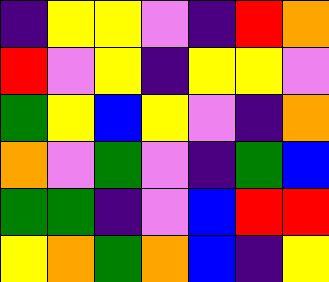[["indigo", "yellow", "yellow", "violet", "indigo", "red", "orange"], ["red", "violet", "yellow", "indigo", "yellow", "yellow", "violet"], ["green", "yellow", "blue", "yellow", "violet", "indigo", "orange"], ["orange", "violet", "green", "violet", "indigo", "green", "blue"], ["green", "green", "indigo", "violet", "blue", "red", "red"], ["yellow", "orange", "green", "orange", "blue", "indigo", "yellow"]]